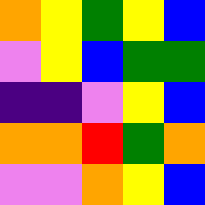[["orange", "yellow", "green", "yellow", "blue"], ["violet", "yellow", "blue", "green", "green"], ["indigo", "indigo", "violet", "yellow", "blue"], ["orange", "orange", "red", "green", "orange"], ["violet", "violet", "orange", "yellow", "blue"]]